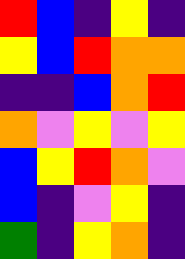[["red", "blue", "indigo", "yellow", "indigo"], ["yellow", "blue", "red", "orange", "orange"], ["indigo", "indigo", "blue", "orange", "red"], ["orange", "violet", "yellow", "violet", "yellow"], ["blue", "yellow", "red", "orange", "violet"], ["blue", "indigo", "violet", "yellow", "indigo"], ["green", "indigo", "yellow", "orange", "indigo"]]